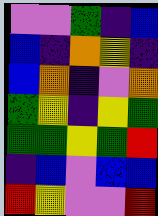[["violet", "violet", "green", "indigo", "blue"], ["blue", "indigo", "orange", "yellow", "indigo"], ["blue", "orange", "indigo", "violet", "orange"], ["green", "yellow", "indigo", "yellow", "green"], ["green", "green", "yellow", "green", "red"], ["indigo", "blue", "violet", "blue", "blue"], ["red", "yellow", "violet", "violet", "red"]]